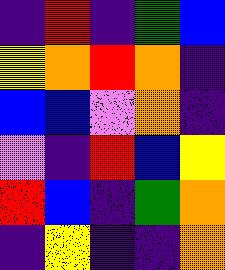[["indigo", "red", "indigo", "green", "blue"], ["yellow", "orange", "red", "orange", "indigo"], ["blue", "blue", "violet", "orange", "indigo"], ["violet", "indigo", "red", "blue", "yellow"], ["red", "blue", "indigo", "green", "orange"], ["indigo", "yellow", "indigo", "indigo", "orange"]]